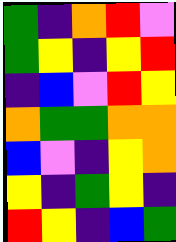[["green", "indigo", "orange", "red", "violet"], ["green", "yellow", "indigo", "yellow", "red"], ["indigo", "blue", "violet", "red", "yellow"], ["orange", "green", "green", "orange", "orange"], ["blue", "violet", "indigo", "yellow", "orange"], ["yellow", "indigo", "green", "yellow", "indigo"], ["red", "yellow", "indigo", "blue", "green"]]